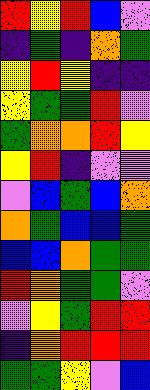[["red", "yellow", "red", "blue", "violet"], ["indigo", "green", "indigo", "orange", "green"], ["yellow", "red", "yellow", "indigo", "indigo"], ["yellow", "green", "green", "red", "violet"], ["green", "orange", "orange", "red", "yellow"], ["yellow", "red", "indigo", "violet", "violet"], ["violet", "blue", "green", "blue", "orange"], ["orange", "green", "blue", "blue", "green"], ["blue", "blue", "orange", "green", "green"], ["red", "orange", "green", "green", "violet"], ["violet", "yellow", "green", "red", "red"], ["indigo", "orange", "red", "red", "red"], ["green", "green", "yellow", "violet", "blue"]]